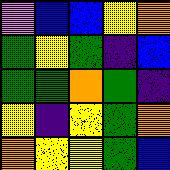[["violet", "blue", "blue", "yellow", "orange"], ["green", "yellow", "green", "indigo", "blue"], ["green", "green", "orange", "green", "indigo"], ["yellow", "indigo", "yellow", "green", "orange"], ["orange", "yellow", "yellow", "green", "blue"]]